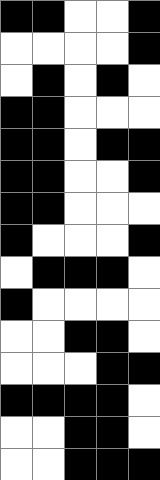[["black", "black", "white", "white", "black"], ["white", "white", "white", "white", "black"], ["white", "black", "white", "black", "white"], ["black", "black", "white", "white", "white"], ["black", "black", "white", "black", "black"], ["black", "black", "white", "white", "black"], ["black", "black", "white", "white", "white"], ["black", "white", "white", "white", "black"], ["white", "black", "black", "black", "white"], ["black", "white", "white", "white", "white"], ["white", "white", "black", "black", "white"], ["white", "white", "white", "black", "black"], ["black", "black", "black", "black", "white"], ["white", "white", "black", "black", "white"], ["white", "white", "black", "black", "black"]]